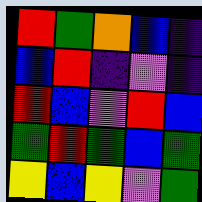[["red", "green", "orange", "blue", "indigo"], ["blue", "red", "indigo", "violet", "indigo"], ["red", "blue", "violet", "red", "blue"], ["green", "red", "green", "blue", "green"], ["yellow", "blue", "yellow", "violet", "green"]]